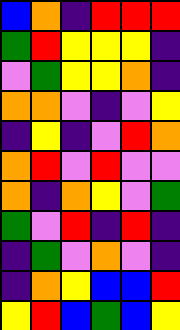[["blue", "orange", "indigo", "red", "red", "red"], ["green", "red", "yellow", "yellow", "yellow", "indigo"], ["violet", "green", "yellow", "yellow", "orange", "indigo"], ["orange", "orange", "violet", "indigo", "violet", "yellow"], ["indigo", "yellow", "indigo", "violet", "red", "orange"], ["orange", "red", "violet", "red", "violet", "violet"], ["orange", "indigo", "orange", "yellow", "violet", "green"], ["green", "violet", "red", "indigo", "red", "indigo"], ["indigo", "green", "violet", "orange", "violet", "indigo"], ["indigo", "orange", "yellow", "blue", "blue", "red"], ["yellow", "red", "blue", "green", "blue", "yellow"]]